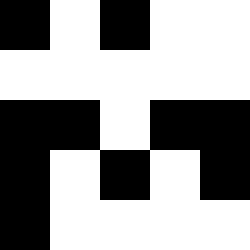[["black", "white", "black", "white", "white"], ["white", "white", "white", "white", "white"], ["black", "black", "white", "black", "black"], ["black", "white", "black", "white", "black"], ["black", "white", "white", "white", "white"]]